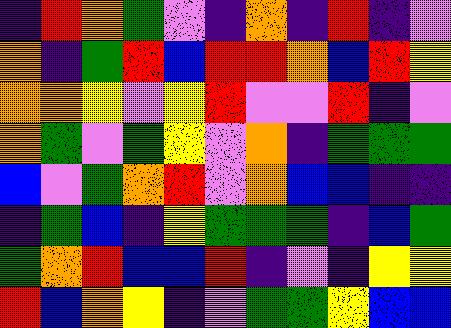[["indigo", "red", "orange", "green", "violet", "indigo", "orange", "indigo", "red", "indigo", "violet"], ["orange", "indigo", "green", "red", "blue", "red", "red", "orange", "blue", "red", "yellow"], ["orange", "orange", "yellow", "violet", "yellow", "red", "violet", "violet", "red", "indigo", "violet"], ["orange", "green", "violet", "green", "yellow", "violet", "orange", "indigo", "green", "green", "green"], ["blue", "violet", "green", "orange", "red", "violet", "orange", "blue", "blue", "indigo", "indigo"], ["indigo", "green", "blue", "indigo", "yellow", "green", "green", "green", "indigo", "blue", "green"], ["green", "orange", "red", "blue", "blue", "red", "indigo", "violet", "indigo", "yellow", "yellow"], ["red", "blue", "orange", "yellow", "indigo", "violet", "green", "green", "yellow", "blue", "blue"]]